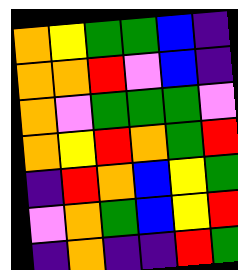[["orange", "yellow", "green", "green", "blue", "indigo"], ["orange", "orange", "red", "violet", "blue", "indigo"], ["orange", "violet", "green", "green", "green", "violet"], ["orange", "yellow", "red", "orange", "green", "red"], ["indigo", "red", "orange", "blue", "yellow", "green"], ["violet", "orange", "green", "blue", "yellow", "red"], ["indigo", "orange", "indigo", "indigo", "red", "green"]]